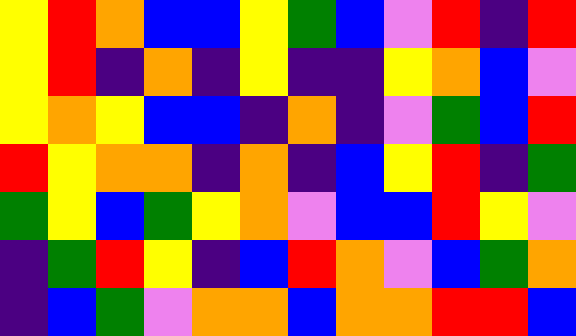[["yellow", "red", "orange", "blue", "blue", "yellow", "green", "blue", "violet", "red", "indigo", "red"], ["yellow", "red", "indigo", "orange", "indigo", "yellow", "indigo", "indigo", "yellow", "orange", "blue", "violet"], ["yellow", "orange", "yellow", "blue", "blue", "indigo", "orange", "indigo", "violet", "green", "blue", "red"], ["red", "yellow", "orange", "orange", "indigo", "orange", "indigo", "blue", "yellow", "red", "indigo", "green"], ["green", "yellow", "blue", "green", "yellow", "orange", "violet", "blue", "blue", "red", "yellow", "violet"], ["indigo", "green", "red", "yellow", "indigo", "blue", "red", "orange", "violet", "blue", "green", "orange"], ["indigo", "blue", "green", "violet", "orange", "orange", "blue", "orange", "orange", "red", "red", "blue"]]